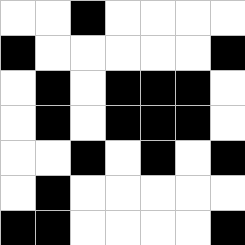[["white", "white", "black", "white", "white", "white", "white"], ["black", "white", "white", "white", "white", "white", "black"], ["white", "black", "white", "black", "black", "black", "white"], ["white", "black", "white", "black", "black", "black", "white"], ["white", "white", "black", "white", "black", "white", "black"], ["white", "black", "white", "white", "white", "white", "white"], ["black", "black", "white", "white", "white", "white", "black"]]